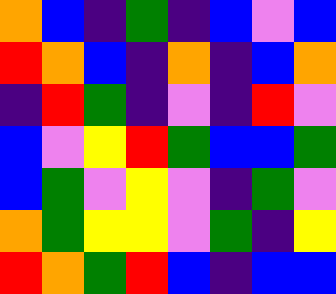[["orange", "blue", "indigo", "green", "indigo", "blue", "violet", "blue"], ["red", "orange", "blue", "indigo", "orange", "indigo", "blue", "orange"], ["indigo", "red", "green", "indigo", "violet", "indigo", "red", "violet"], ["blue", "violet", "yellow", "red", "green", "blue", "blue", "green"], ["blue", "green", "violet", "yellow", "violet", "indigo", "green", "violet"], ["orange", "green", "yellow", "yellow", "violet", "green", "indigo", "yellow"], ["red", "orange", "green", "red", "blue", "indigo", "blue", "blue"]]